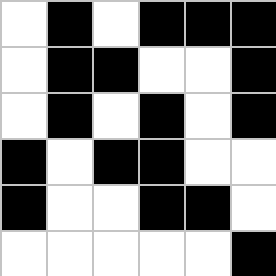[["white", "black", "white", "black", "black", "black"], ["white", "black", "black", "white", "white", "black"], ["white", "black", "white", "black", "white", "black"], ["black", "white", "black", "black", "white", "white"], ["black", "white", "white", "black", "black", "white"], ["white", "white", "white", "white", "white", "black"]]